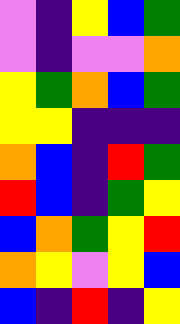[["violet", "indigo", "yellow", "blue", "green"], ["violet", "indigo", "violet", "violet", "orange"], ["yellow", "green", "orange", "blue", "green"], ["yellow", "yellow", "indigo", "indigo", "indigo"], ["orange", "blue", "indigo", "red", "green"], ["red", "blue", "indigo", "green", "yellow"], ["blue", "orange", "green", "yellow", "red"], ["orange", "yellow", "violet", "yellow", "blue"], ["blue", "indigo", "red", "indigo", "yellow"]]